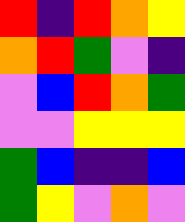[["red", "indigo", "red", "orange", "yellow"], ["orange", "red", "green", "violet", "indigo"], ["violet", "blue", "red", "orange", "green"], ["violet", "violet", "yellow", "yellow", "yellow"], ["green", "blue", "indigo", "indigo", "blue"], ["green", "yellow", "violet", "orange", "violet"]]